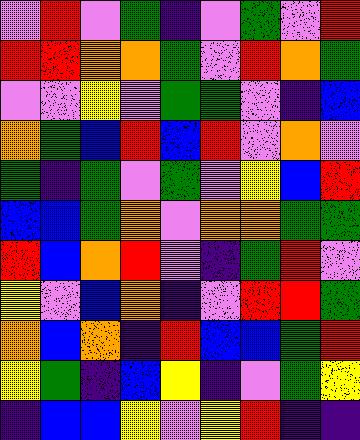[["violet", "red", "violet", "green", "indigo", "violet", "green", "violet", "red"], ["red", "red", "orange", "orange", "green", "violet", "red", "orange", "green"], ["violet", "violet", "yellow", "violet", "green", "green", "violet", "indigo", "blue"], ["orange", "green", "blue", "red", "blue", "red", "violet", "orange", "violet"], ["green", "indigo", "green", "violet", "green", "violet", "yellow", "blue", "red"], ["blue", "blue", "green", "orange", "violet", "orange", "orange", "green", "green"], ["red", "blue", "orange", "red", "violet", "indigo", "green", "red", "violet"], ["yellow", "violet", "blue", "orange", "indigo", "violet", "red", "red", "green"], ["orange", "blue", "orange", "indigo", "red", "blue", "blue", "green", "red"], ["yellow", "green", "indigo", "blue", "yellow", "indigo", "violet", "green", "yellow"], ["indigo", "blue", "blue", "yellow", "violet", "yellow", "red", "indigo", "indigo"]]